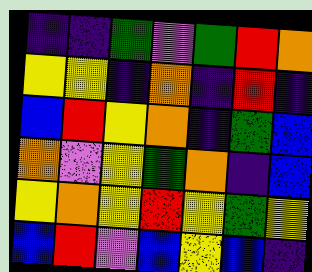[["indigo", "indigo", "green", "violet", "green", "red", "orange"], ["yellow", "yellow", "indigo", "orange", "indigo", "red", "indigo"], ["blue", "red", "yellow", "orange", "indigo", "green", "blue"], ["orange", "violet", "yellow", "green", "orange", "indigo", "blue"], ["yellow", "orange", "yellow", "red", "yellow", "green", "yellow"], ["blue", "red", "violet", "blue", "yellow", "blue", "indigo"]]